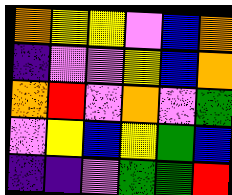[["orange", "yellow", "yellow", "violet", "blue", "orange"], ["indigo", "violet", "violet", "yellow", "blue", "orange"], ["orange", "red", "violet", "orange", "violet", "green"], ["violet", "yellow", "blue", "yellow", "green", "blue"], ["indigo", "indigo", "violet", "green", "green", "red"]]